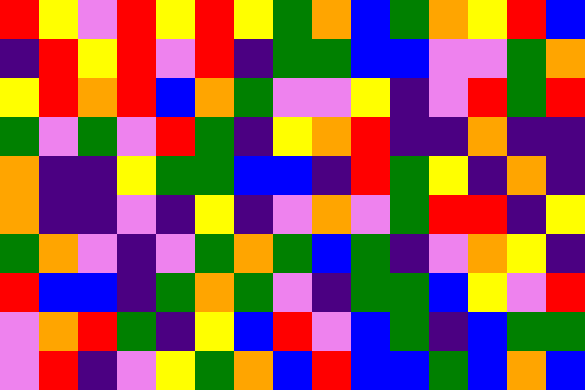[["red", "yellow", "violet", "red", "yellow", "red", "yellow", "green", "orange", "blue", "green", "orange", "yellow", "red", "blue"], ["indigo", "red", "yellow", "red", "violet", "red", "indigo", "green", "green", "blue", "blue", "violet", "violet", "green", "orange"], ["yellow", "red", "orange", "red", "blue", "orange", "green", "violet", "violet", "yellow", "indigo", "violet", "red", "green", "red"], ["green", "violet", "green", "violet", "red", "green", "indigo", "yellow", "orange", "red", "indigo", "indigo", "orange", "indigo", "indigo"], ["orange", "indigo", "indigo", "yellow", "green", "green", "blue", "blue", "indigo", "red", "green", "yellow", "indigo", "orange", "indigo"], ["orange", "indigo", "indigo", "violet", "indigo", "yellow", "indigo", "violet", "orange", "violet", "green", "red", "red", "indigo", "yellow"], ["green", "orange", "violet", "indigo", "violet", "green", "orange", "green", "blue", "green", "indigo", "violet", "orange", "yellow", "indigo"], ["red", "blue", "blue", "indigo", "green", "orange", "green", "violet", "indigo", "green", "green", "blue", "yellow", "violet", "red"], ["violet", "orange", "red", "green", "indigo", "yellow", "blue", "red", "violet", "blue", "green", "indigo", "blue", "green", "green"], ["violet", "red", "indigo", "violet", "yellow", "green", "orange", "blue", "red", "blue", "blue", "green", "blue", "orange", "blue"]]